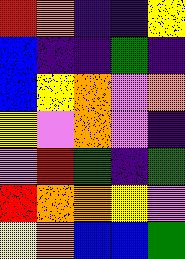[["red", "orange", "indigo", "indigo", "yellow"], ["blue", "indigo", "indigo", "green", "indigo"], ["blue", "yellow", "orange", "violet", "orange"], ["yellow", "violet", "orange", "violet", "indigo"], ["violet", "red", "green", "indigo", "green"], ["red", "orange", "orange", "yellow", "violet"], ["yellow", "orange", "blue", "blue", "green"]]